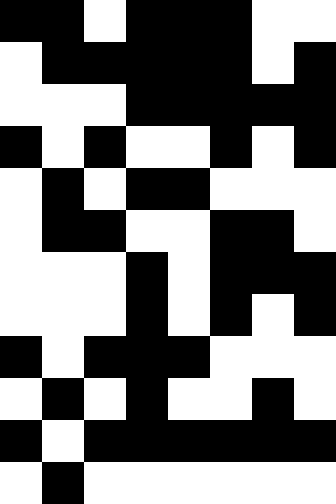[["black", "black", "white", "black", "black", "black", "white", "white"], ["white", "black", "black", "black", "black", "black", "white", "black"], ["white", "white", "white", "black", "black", "black", "black", "black"], ["black", "white", "black", "white", "white", "black", "white", "black"], ["white", "black", "white", "black", "black", "white", "white", "white"], ["white", "black", "black", "white", "white", "black", "black", "white"], ["white", "white", "white", "black", "white", "black", "black", "black"], ["white", "white", "white", "black", "white", "black", "white", "black"], ["black", "white", "black", "black", "black", "white", "white", "white"], ["white", "black", "white", "black", "white", "white", "black", "white"], ["black", "white", "black", "black", "black", "black", "black", "black"], ["white", "black", "white", "white", "white", "white", "white", "white"]]